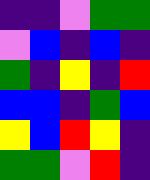[["indigo", "indigo", "violet", "green", "green"], ["violet", "blue", "indigo", "blue", "indigo"], ["green", "indigo", "yellow", "indigo", "red"], ["blue", "blue", "indigo", "green", "blue"], ["yellow", "blue", "red", "yellow", "indigo"], ["green", "green", "violet", "red", "indigo"]]